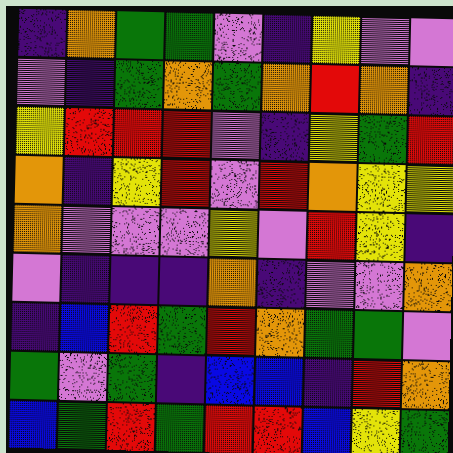[["indigo", "orange", "green", "green", "violet", "indigo", "yellow", "violet", "violet"], ["violet", "indigo", "green", "orange", "green", "orange", "red", "orange", "indigo"], ["yellow", "red", "red", "red", "violet", "indigo", "yellow", "green", "red"], ["orange", "indigo", "yellow", "red", "violet", "red", "orange", "yellow", "yellow"], ["orange", "violet", "violet", "violet", "yellow", "violet", "red", "yellow", "indigo"], ["violet", "indigo", "indigo", "indigo", "orange", "indigo", "violet", "violet", "orange"], ["indigo", "blue", "red", "green", "red", "orange", "green", "green", "violet"], ["green", "violet", "green", "indigo", "blue", "blue", "indigo", "red", "orange"], ["blue", "green", "red", "green", "red", "red", "blue", "yellow", "green"]]